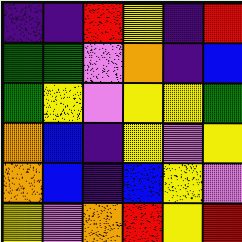[["indigo", "indigo", "red", "yellow", "indigo", "red"], ["green", "green", "violet", "orange", "indigo", "blue"], ["green", "yellow", "violet", "yellow", "yellow", "green"], ["orange", "blue", "indigo", "yellow", "violet", "yellow"], ["orange", "blue", "indigo", "blue", "yellow", "violet"], ["yellow", "violet", "orange", "red", "yellow", "red"]]